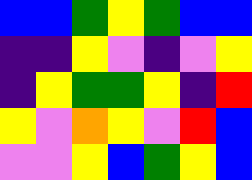[["blue", "blue", "green", "yellow", "green", "blue", "blue"], ["indigo", "indigo", "yellow", "violet", "indigo", "violet", "yellow"], ["indigo", "yellow", "green", "green", "yellow", "indigo", "red"], ["yellow", "violet", "orange", "yellow", "violet", "red", "blue"], ["violet", "violet", "yellow", "blue", "green", "yellow", "blue"]]